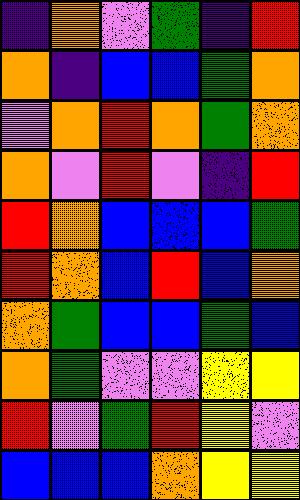[["indigo", "orange", "violet", "green", "indigo", "red"], ["orange", "indigo", "blue", "blue", "green", "orange"], ["violet", "orange", "red", "orange", "green", "orange"], ["orange", "violet", "red", "violet", "indigo", "red"], ["red", "orange", "blue", "blue", "blue", "green"], ["red", "orange", "blue", "red", "blue", "orange"], ["orange", "green", "blue", "blue", "green", "blue"], ["orange", "green", "violet", "violet", "yellow", "yellow"], ["red", "violet", "green", "red", "yellow", "violet"], ["blue", "blue", "blue", "orange", "yellow", "yellow"]]